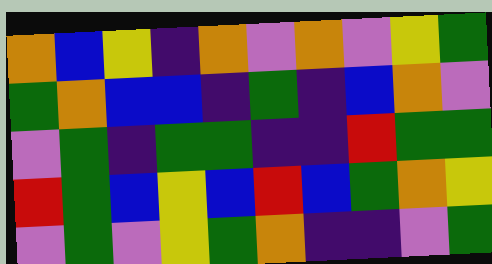[["orange", "blue", "yellow", "indigo", "orange", "violet", "orange", "violet", "yellow", "green"], ["green", "orange", "blue", "blue", "indigo", "green", "indigo", "blue", "orange", "violet"], ["violet", "green", "indigo", "green", "green", "indigo", "indigo", "red", "green", "green"], ["red", "green", "blue", "yellow", "blue", "red", "blue", "green", "orange", "yellow"], ["violet", "green", "violet", "yellow", "green", "orange", "indigo", "indigo", "violet", "green"]]